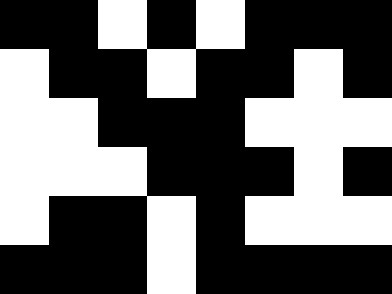[["black", "black", "white", "black", "white", "black", "black", "black"], ["white", "black", "black", "white", "black", "black", "white", "black"], ["white", "white", "black", "black", "black", "white", "white", "white"], ["white", "white", "white", "black", "black", "black", "white", "black"], ["white", "black", "black", "white", "black", "white", "white", "white"], ["black", "black", "black", "white", "black", "black", "black", "black"]]